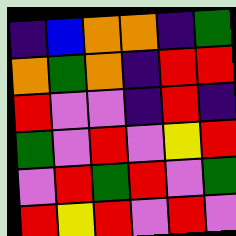[["indigo", "blue", "orange", "orange", "indigo", "green"], ["orange", "green", "orange", "indigo", "red", "red"], ["red", "violet", "violet", "indigo", "red", "indigo"], ["green", "violet", "red", "violet", "yellow", "red"], ["violet", "red", "green", "red", "violet", "green"], ["red", "yellow", "red", "violet", "red", "violet"]]